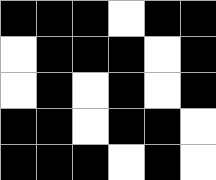[["black", "black", "black", "white", "black", "black"], ["white", "black", "black", "black", "white", "black"], ["white", "black", "white", "black", "white", "black"], ["black", "black", "white", "black", "black", "white"], ["black", "black", "black", "white", "black", "white"]]